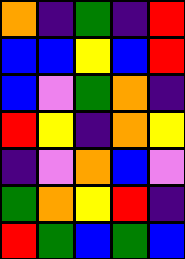[["orange", "indigo", "green", "indigo", "red"], ["blue", "blue", "yellow", "blue", "red"], ["blue", "violet", "green", "orange", "indigo"], ["red", "yellow", "indigo", "orange", "yellow"], ["indigo", "violet", "orange", "blue", "violet"], ["green", "orange", "yellow", "red", "indigo"], ["red", "green", "blue", "green", "blue"]]